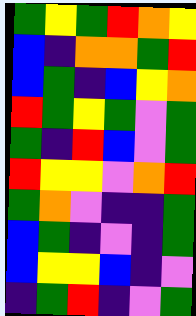[["green", "yellow", "green", "red", "orange", "yellow"], ["blue", "indigo", "orange", "orange", "green", "red"], ["blue", "green", "indigo", "blue", "yellow", "orange"], ["red", "green", "yellow", "green", "violet", "green"], ["green", "indigo", "red", "blue", "violet", "green"], ["red", "yellow", "yellow", "violet", "orange", "red"], ["green", "orange", "violet", "indigo", "indigo", "green"], ["blue", "green", "indigo", "violet", "indigo", "green"], ["blue", "yellow", "yellow", "blue", "indigo", "violet"], ["indigo", "green", "red", "indigo", "violet", "green"]]